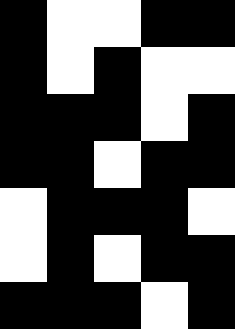[["black", "white", "white", "black", "black"], ["black", "white", "black", "white", "white"], ["black", "black", "black", "white", "black"], ["black", "black", "white", "black", "black"], ["white", "black", "black", "black", "white"], ["white", "black", "white", "black", "black"], ["black", "black", "black", "white", "black"]]